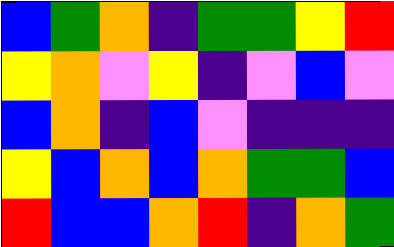[["blue", "green", "orange", "indigo", "green", "green", "yellow", "red"], ["yellow", "orange", "violet", "yellow", "indigo", "violet", "blue", "violet"], ["blue", "orange", "indigo", "blue", "violet", "indigo", "indigo", "indigo"], ["yellow", "blue", "orange", "blue", "orange", "green", "green", "blue"], ["red", "blue", "blue", "orange", "red", "indigo", "orange", "green"]]